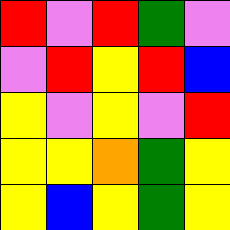[["red", "violet", "red", "green", "violet"], ["violet", "red", "yellow", "red", "blue"], ["yellow", "violet", "yellow", "violet", "red"], ["yellow", "yellow", "orange", "green", "yellow"], ["yellow", "blue", "yellow", "green", "yellow"]]